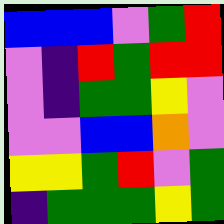[["blue", "blue", "blue", "violet", "green", "red"], ["violet", "indigo", "red", "green", "red", "red"], ["violet", "indigo", "green", "green", "yellow", "violet"], ["violet", "violet", "blue", "blue", "orange", "violet"], ["yellow", "yellow", "green", "red", "violet", "green"], ["indigo", "green", "green", "green", "yellow", "green"]]